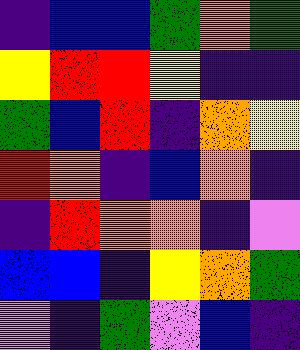[["indigo", "blue", "blue", "green", "orange", "green"], ["yellow", "red", "red", "yellow", "indigo", "indigo"], ["green", "blue", "red", "indigo", "orange", "yellow"], ["red", "orange", "indigo", "blue", "orange", "indigo"], ["indigo", "red", "orange", "orange", "indigo", "violet"], ["blue", "blue", "indigo", "yellow", "orange", "green"], ["violet", "indigo", "green", "violet", "blue", "indigo"]]